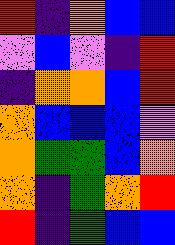[["red", "indigo", "orange", "blue", "blue"], ["violet", "blue", "violet", "indigo", "red"], ["indigo", "orange", "orange", "blue", "red"], ["orange", "blue", "blue", "blue", "violet"], ["orange", "green", "green", "blue", "orange"], ["orange", "indigo", "green", "orange", "red"], ["red", "indigo", "green", "blue", "blue"]]